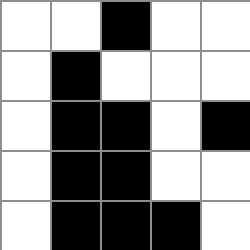[["white", "white", "black", "white", "white"], ["white", "black", "white", "white", "white"], ["white", "black", "black", "white", "black"], ["white", "black", "black", "white", "white"], ["white", "black", "black", "black", "white"]]